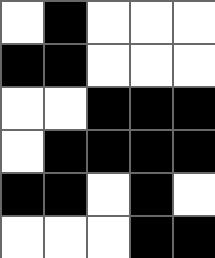[["white", "black", "white", "white", "white"], ["black", "black", "white", "white", "white"], ["white", "white", "black", "black", "black"], ["white", "black", "black", "black", "black"], ["black", "black", "white", "black", "white"], ["white", "white", "white", "black", "black"]]